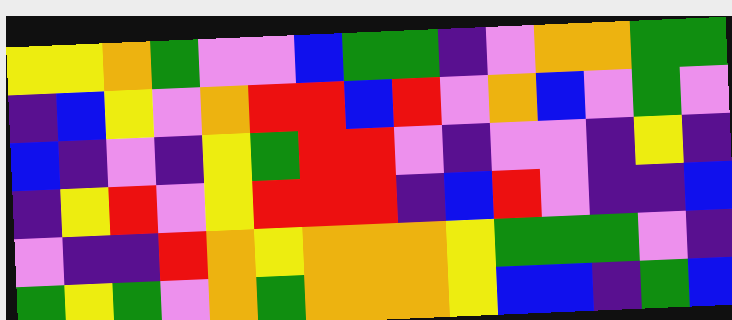[["yellow", "yellow", "orange", "green", "violet", "violet", "blue", "green", "green", "indigo", "violet", "orange", "orange", "green", "green"], ["indigo", "blue", "yellow", "violet", "orange", "red", "red", "blue", "red", "violet", "orange", "blue", "violet", "green", "violet"], ["blue", "indigo", "violet", "indigo", "yellow", "green", "red", "red", "violet", "indigo", "violet", "violet", "indigo", "yellow", "indigo"], ["indigo", "yellow", "red", "violet", "yellow", "red", "red", "red", "indigo", "blue", "red", "violet", "indigo", "indigo", "blue"], ["violet", "indigo", "indigo", "red", "orange", "yellow", "orange", "orange", "orange", "yellow", "green", "green", "green", "violet", "indigo"], ["green", "yellow", "green", "violet", "orange", "green", "orange", "orange", "orange", "yellow", "blue", "blue", "indigo", "green", "blue"]]